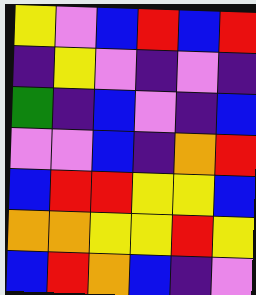[["yellow", "violet", "blue", "red", "blue", "red"], ["indigo", "yellow", "violet", "indigo", "violet", "indigo"], ["green", "indigo", "blue", "violet", "indigo", "blue"], ["violet", "violet", "blue", "indigo", "orange", "red"], ["blue", "red", "red", "yellow", "yellow", "blue"], ["orange", "orange", "yellow", "yellow", "red", "yellow"], ["blue", "red", "orange", "blue", "indigo", "violet"]]